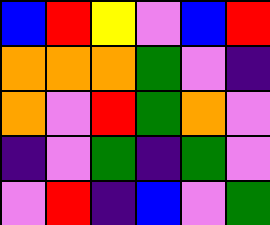[["blue", "red", "yellow", "violet", "blue", "red"], ["orange", "orange", "orange", "green", "violet", "indigo"], ["orange", "violet", "red", "green", "orange", "violet"], ["indigo", "violet", "green", "indigo", "green", "violet"], ["violet", "red", "indigo", "blue", "violet", "green"]]